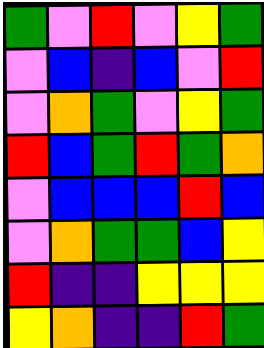[["green", "violet", "red", "violet", "yellow", "green"], ["violet", "blue", "indigo", "blue", "violet", "red"], ["violet", "orange", "green", "violet", "yellow", "green"], ["red", "blue", "green", "red", "green", "orange"], ["violet", "blue", "blue", "blue", "red", "blue"], ["violet", "orange", "green", "green", "blue", "yellow"], ["red", "indigo", "indigo", "yellow", "yellow", "yellow"], ["yellow", "orange", "indigo", "indigo", "red", "green"]]